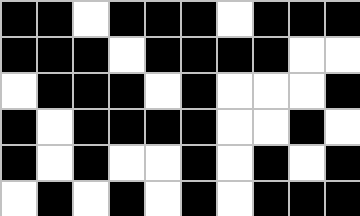[["black", "black", "white", "black", "black", "black", "white", "black", "black", "black"], ["black", "black", "black", "white", "black", "black", "black", "black", "white", "white"], ["white", "black", "black", "black", "white", "black", "white", "white", "white", "black"], ["black", "white", "black", "black", "black", "black", "white", "white", "black", "white"], ["black", "white", "black", "white", "white", "black", "white", "black", "white", "black"], ["white", "black", "white", "black", "white", "black", "white", "black", "black", "black"]]